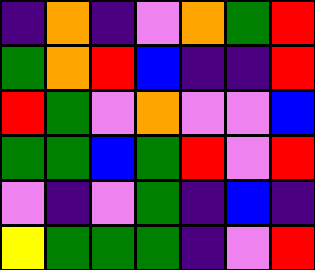[["indigo", "orange", "indigo", "violet", "orange", "green", "red"], ["green", "orange", "red", "blue", "indigo", "indigo", "red"], ["red", "green", "violet", "orange", "violet", "violet", "blue"], ["green", "green", "blue", "green", "red", "violet", "red"], ["violet", "indigo", "violet", "green", "indigo", "blue", "indigo"], ["yellow", "green", "green", "green", "indigo", "violet", "red"]]